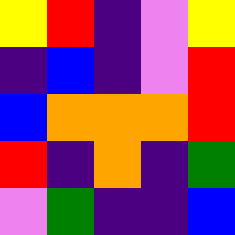[["yellow", "red", "indigo", "violet", "yellow"], ["indigo", "blue", "indigo", "violet", "red"], ["blue", "orange", "orange", "orange", "red"], ["red", "indigo", "orange", "indigo", "green"], ["violet", "green", "indigo", "indigo", "blue"]]